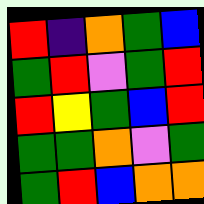[["red", "indigo", "orange", "green", "blue"], ["green", "red", "violet", "green", "red"], ["red", "yellow", "green", "blue", "red"], ["green", "green", "orange", "violet", "green"], ["green", "red", "blue", "orange", "orange"]]